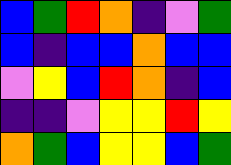[["blue", "green", "red", "orange", "indigo", "violet", "green"], ["blue", "indigo", "blue", "blue", "orange", "blue", "blue"], ["violet", "yellow", "blue", "red", "orange", "indigo", "blue"], ["indigo", "indigo", "violet", "yellow", "yellow", "red", "yellow"], ["orange", "green", "blue", "yellow", "yellow", "blue", "green"]]